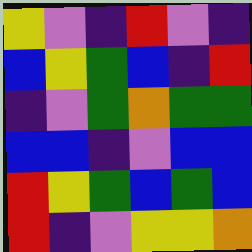[["yellow", "violet", "indigo", "red", "violet", "indigo"], ["blue", "yellow", "green", "blue", "indigo", "red"], ["indigo", "violet", "green", "orange", "green", "green"], ["blue", "blue", "indigo", "violet", "blue", "blue"], ["red", "yellow", "green", "blue", "green", "blue"], ["red", "indigo", "violet", "yellow", "yellow", "orange"]]